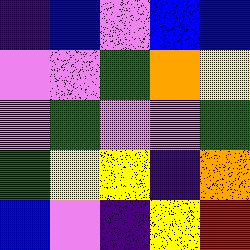[["indigo", "blue", "violet", "blue", "blue"], ["violet", "violet", "green", "orange", "yellow"], ["violet", "green", "violet", "violet", "green"], ["green", "yellow", "yellow", "indigo", "orange"], ["blue", "violet", "indigo", "yellow", "red"]]